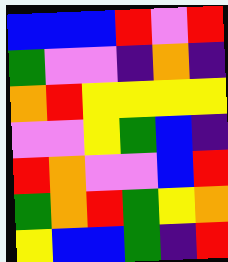[["blue", "blue", "blue", "red", "violet", "red"], ["green", "violet", "violet", "indigo", "orange", "indigo"], ["orange", "red", "yellow", "yellow", "yellow", "yellow"], ["violet", "violet", "yellow", "green", "blue", "indigo"], ["red", "orange", "violet", "violet", "blue", "red"], ["green", "orange", "red", "green", "yellow", "orange"], ["yellow", "blue", "blue", "green", "indigo", "red"]]